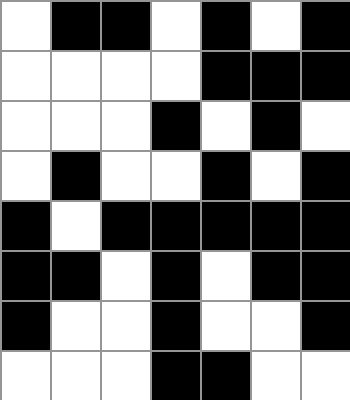[["white", "black", "black", "white", "black", "white", "black"], ["white", "white", "white", "white", "black", "black", "black"], ["white", "white", "white", "black", "white", "black", "white"], ["white", "black", "white", "white", "black", "white", "black"], ["black", "white", "black", "black", "black", "black", "black"], ["black", "black", "white", "black", "white", "black", "black"], ["black", "white", "white", "black", "white", "white", "black"], ["white", "white", "white", "black", "black", "white", "white"]]